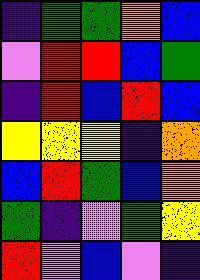[["indigo", "green", "green", "orange", "blue"], ["violet", "red", "red", "blue", "green"], ["indigo", "red", "blue", "red", "blue"], ["yellow", "yellow", "yellow", "indigo", "orange"], ["blue", "red", "green", "blue", "orange"], ["green", "indigo", "violet", "green", "yellow"], ["red", "violet", "blue", "violet", "indigo"]]